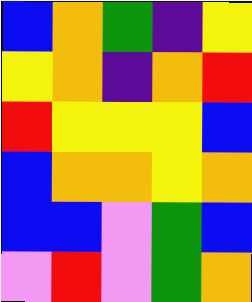[["blue", "orange", "green", "indigo", "yellow"], ["yellow", "orange", "indigo", "orange", "red"], ["red", "yellow", "yellow", "yellow", "blue"], ["blue", "orange", "orange", "yellow", "orange"], ["blue", "blue", "violet", "green", "blue"], ["violet", "red", "violet", "green", "orange"]]